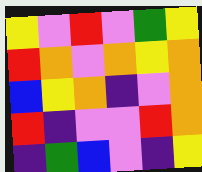[["yellow", "violet", "red", "violet", "green", "yellow"], ["red", "orange", "violet", "orange", "yellow", "orange"], ["blue", "yellow", "orange", "indigo", "violet", "orange"], ["red", "indigo", "violet", "violet", "red", "orange"], ["indigo", "green", "blue", "violet", "indigo", "yellow"]]